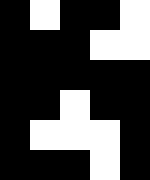[["black", "white", "black", "black", "white"], ["black", "black", "black", "white", "white"], ["black", "black", "black", "black", "black"], ["black", "black", "white", "black", "black"], ["black", "white", "white", "white", "black"], ["black", "black", "black", "white", "black"]]